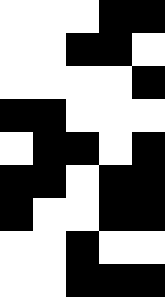[["white", "white", "white", "black", "black"], ["white", "white", "black", "black", "white"], ["white", "white", "white", "white", "black"], ["black", "black", "white", "white", "white"], ["white", "black", "black", "white", "black"], ["black", "black", "white", "black", "black"], ["black", "white", "white", "black", "black"], ["white", "white", "black", "white", "white"], ["white", "white", "black", "black", "black"]]